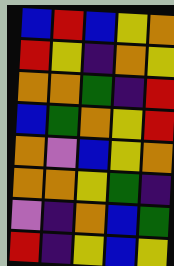[["blue", "red", "blue", "yellow", "orange"], ["red", "yellow", "indigo", "orange", "yellow"], ["orange", "orange", "green", "indigo", "red"], ["blue", "green", "orange", "yellow", "red"], ["orange", "violet", "blue", "yellow", "orange"], ["orange", "orange", "yellow", "green", "indigo"], ["violet", "indigo", "orange", "blue", "green"], ["red", "indigo", "yellow", "blue", "yellow"]]